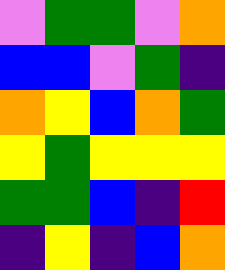[["violet", "green", "green", "violet", "orange"], ["blue", "blue", "violet", "green", "indigo"], ["orange", "yellow", "blue", "orange", "green"], ["yellow", "green", "yellow", "yellow", "yellow"], ["green", "green", "blue", "indigo", "red"], ["indigo", "yellow", "indigo", "blue", "orange"]]